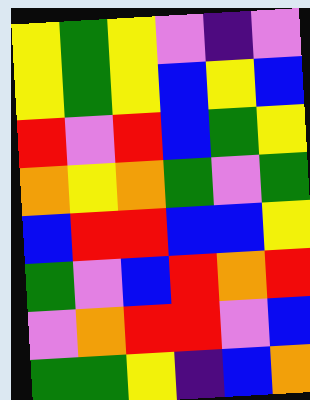[["yellow", "green", "yellow", "violet", "indigo", "violet"], ["yellow", "green", "yellow", "blue", "yellow", "blue"], ["red", "violet", "red", "blue", "green", "yellow"], ["orange", "yellow", "orange", "green", "violet", "green"], ["blue", "red", "red", "blue", "blue", "yellow"], ["green", "violet", "blue", "red", "orange", "red"], ["violet", "orange", "red", "red", "violet", "blue"], ["green", "green", "yellow", "indigo", "blue", "orange"]]